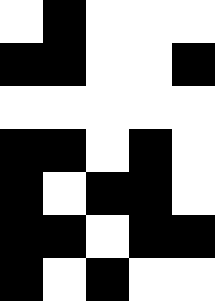[["white", "black", "white", "white", "white"], ["black", "black", "white", "white", "black"], ["white", "white", "white", "white", "white"], ["black", "black", "white", "black", "white"], ["black", "white", "black", "black", "white"], ["black", "black", "white", "black", "black"], ["black", "white", "black", "white", "white"]]